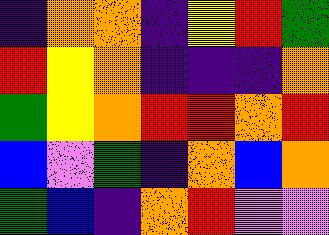[["indigo", "orange", "orange", "indigo", "yellow", "red", "green"], ["red", "yellow", "orange", "indigo", "indigo", "indigo", "orange"], ["green", "yellow", "orange", "red", "red", "orange", "red"], ["blue", "violet", "green", "indigo", "orange", "blue", "orange"], ["green", "blue", "indigo", "orange", "red", "violet", "violet"]]